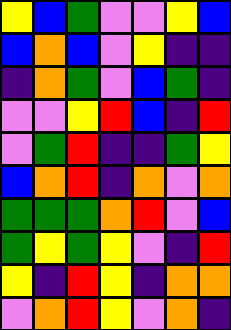[["yellow", "blue", "green", "violet", "violet", "yellow", "blue"], ["blue", "orange", "blue", "violet", "yellow", "indigo", "indigo"], ["indigo", "orange", "green", "violet", "blue", "green", "indigo"], ["violet", "violet", "yellow", "red", "blue", "indigo", "red"], ["violet", "green", "red", "indigo", "indigo", "green", "yellow"], ["blue", "orange", "red", "indigo", "orange", "violet", "orange"], ["green", "green", "green", "orange", "red", "violet", "blue"], ["green", "yellow", "green", "yellow", "violet", "indigo", "red"], ["yellow", "indigo", "red", "yellow", "indigo", "orange", "orange"], ["violet", "orange", "red", "yellow", "violet", "orange", "indigo"]]